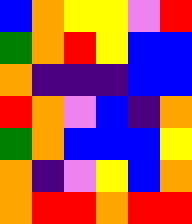[["blue", "orange", "yellow", "yellow", "violet", "red"], ["green", "orange", "red", "yellow", "blue", "blue"], ["orange", "indigo", "indigo", "indigo", "blue", "blue"], ["red", "orange", "violet", "blue", "indigo", "orange"], ["green", "orange", "blue", "blue", "blue", "yellow"], ["orange", "indigo", "violet", "yellow", "blue", "orange"], ["orange", "red", "red", "orange", "red", "red"]]